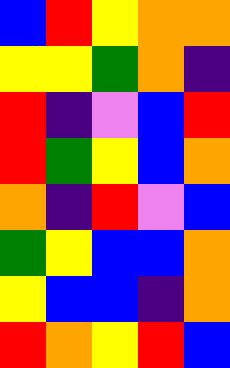[["blue", "red", "yellow", "orange", "orange"], ["yellow", "yellow", "green", "orange", "indigo"], ["red", "indigo", "violet", "blue", "red"], ["red", "green", "yellow", "blue", "orange"], ["orange", "indigo", "red", "violet", "blue"], ["green", "yellow", "blue", "blue", "orange"], ["yellow", "blue", "blue", "indigo", "orange"], ["red", "orange", "yellow", "red", "blue"]]